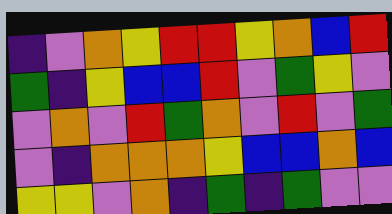[["indigo", "violet", "orange", "yellow", "red", "red", "yellow", "orange", "blue", "red"], ["green", "indigo", "yellow", "blue", "blue", "red", "violet", "green", "yellow", "violet"], ["violet", "orange", "violet", "red", "green", "orange", "violet", "red", "violet", "green"], ["violet", "indigo", "orange", "orange", "orange", "yellow", "blue", "blue", "orange", "blue"], ["yellow", "yellow", "violet", "orange", "indigo", "green", "indigo", "green", "violet", "violet"]]